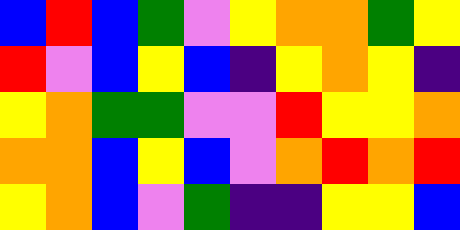[["blue", "red", "blue", "green", "violet", "yellow", "orange", "orange", "green", "yellow"], ["red", "violet", "blue", "yellow", "blue", "indigo", "yellow", "orange", "yellow", "indigo"], ["yellow", "orange", "green", "green", "violet", "violet", "red", "yellow", "yellow", "orange"], ["orange", "orange", "blue", "yellow", "blue", "violet", "orange", "red", "orange", "red"], ["yellow", "orange", "blue", "violet", "green", "indigo", "indigo", "yellow", "yellow", "blue"]]